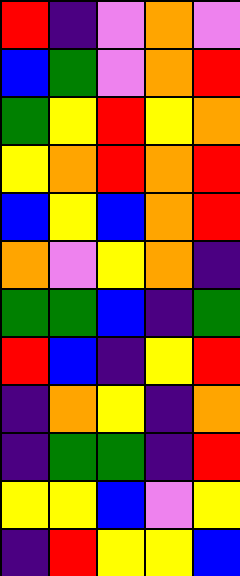[["red", "indigo", "violet", "orange", "violet"], ["blue", "green", "violet", "orange", "red"], ["green", "yellow", "red", "yellow", "orange"], ["yellow", "orange", "red", "orange", "red"], ["blue", "yellow", "blue", "orange", "red"], ["orange", "violet", "yellow", "orange", "indigo"], ["green", "green", "blue", "indigo", "green"], ["red", "blue", "indigo", "yellow", "red"], ["indigo", "orange", "yellow", "indigo", "orange"], ["indigo", "green", "green", "indigo", "red"], ["yellow", "yellow", "blue", "violet", "yellow"], ["indigo", "red", "yellow", "yellow", "blue"]]